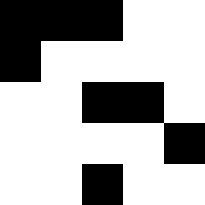[["black", "black", "black", "white", "white"], ["black", "white", "white", "white", "white"], ["white", "white", "black", "black", "white"], ["white", "white", "white", "white", "black"], ["white", "white", "black", "white", "white"]]